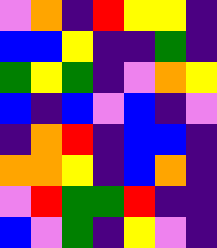[["violet", "orange", "indigo", "red", "yellow", "yellow", "indigo"], ["blue", "blue", "yellow", "indigo", "indigo", "green", "indigo"], ["green", "yellow", "green", "indigo", "violet", "orange", "yellow"], ["blue", "indigo", "blue", "violet", "blue", "indigo", "violet"], ["indigo", "orange", "red", "indigo", "blue", "blue", "indigo"], ["orange", "orange", "yellow", "indigo", "blue", "orange", "indigo"], ["violet", "red", "green", "green", "red", "indigo", "indigo"], ["blue", "violet", "green", "indigo", "yellow", "violet", "indigo"]]